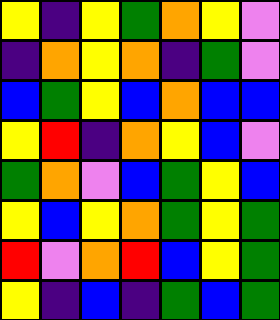[["yellow", "indigo", "yellow", "green", "orange", "yellow", "violet"], ["indigo", "orange", "yellow", "orange", "indigo", "green", "violet"], ["blue", "green", "yellow", "blue", "orange", "blue", "blue"], ["yellow", "red", "indigo", "orange", "yellow", "blue", "violet"], ["green", "orange", "violet", "blue", "green", "yellow", "blue"], ["yellow", "blue", "yellow", "orange", "green", "yellow", "green"], ["red", "violet", "orange", "red", "blue", "yellow", "green"], ["yellow", "indigo", "blue", "indigo", "green", "blue", "green"]]